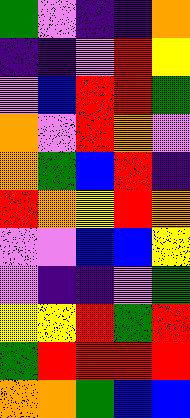[["green", "violet", "indigo", "indigo", "orange"], ["indigo", "indigo", "violet", "red", "yellow"], ["violet", "blue", "red", "red", "green"], ["orange", "violet", "red", "orange", "violet"], ["orange", "green", "blue", "red", "indigo"], ["red", "orange", "yellow", "red", "orange"], ["violet", "violet", "blue", "blue", "yellow"], ["violet", "indigo", "indigo", "violet", "green"], ["yellow", "yellow", "red", "green", "red"], ["green", "red", "red", "red", "red"], ["orange", "orange", "green", "blue", "blue"]]